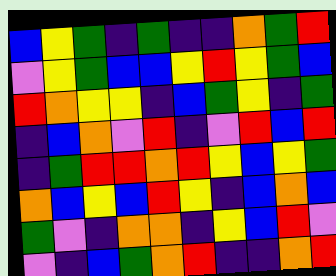[["blue", "yellow", "green", "indigo", "green", "indigo", "indigo", "orange", "green", "red"], ["violet", "yellow", "green", "blue", "blue", "yellow", "red", "yellow", "green", "blue"], ["red", "orange", "yellow", "yellow", "indigo", "blue", "green", "yellow", "indigo", "green"], ["indigo", "blue", "orange", "violet", "red", "indigo", "violet", "red", "blue", "red"], ["indigo", "green", "red", "red", "orange", "red", "yellow", "blue", "yellow", "green"], ["orange", "blue", "yellow", "blue", "red", "yellow", "indigo", "blue", "orange", "blue"], ["green", "violet", "indigo", "orange", "orange", "indigo", "yellow", "blue", "red", "violet"], ["violet", "indigo", "blue", "green", "orange", "red", "indigo", "indigo", "orange", "red"]]